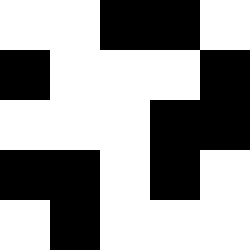[["white", "white", "black", "black", "white"], ["black", "white", "white", "white", "black"], ["white", "white", "white", "black", "black"], ["black", "black", "white", "black", "white"], ["white", "black", "white", "white", "white"]]